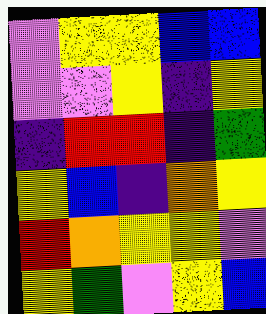[["violet", "yellow", "yellow", "blue", "blue"], ["violet", "violet", "yellow", "indigo", "yellow"], ["indigo", "red", "red", "indigo", "green"], ["yellow", "blue", "indigo", "orange", "yellow"], ["red", "orange", "yellow", "yellow", "violet"], ["yellow", "green", "violet", "yellow", "blue"]]